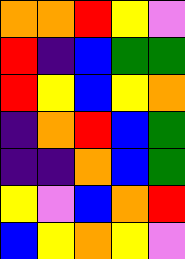[["orange", "orange", "red", "yellow", "violet"], ["red", "indigo", "blue", "green", "green"], ["red", "yellow", "blue", "yellow", "orange"], ["indigo", "orange", "red", "blue", "green"], ["indigo", "indigo", "orange", "blue", "green"], ["yellow", "violet", "blue", "orange", "red"], ["blue", "yellow", "orange", "yellow", "violet"]]